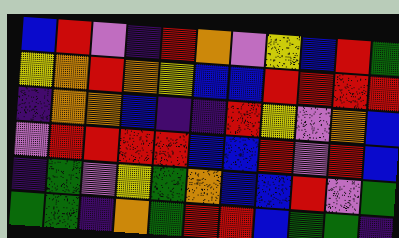[["blue", "red", "violet", "indigo", "red", "orange", "violet", "yellow", "blue", "red", "green"], ["yellow", "orange", "red", "orange", "yellow", "blue", "blue", "red", "red", "red", "red"], ["indigo", "orange", "orange", "blue", "indigo", "indigo", "red", "yellow", "violet", "orange", "blue"], ["violet", "red", "red", "red", "red", "blue", "blue", "red", "violet", "red", "blue"], ["indigo", "green", "violet", "yellow", "green", "orange", "blue", "blue", "red", "violet", "green"], ["green", "green", "indigo", "orange", "green", "red", "red", "blue", "green", "green", "indigo"]]